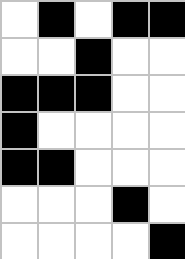[["white", "black", "white", "black", "black"], ["white", "white", "black", "white", "white"], ["black", "black", "black", "white", "white"], ["black", "white", "white", "white", "white"], ["black", "black", "white", "white", "white"], ["white", "white", "white", "black", "white"], ["white", "white", "white", "white", "black"]]